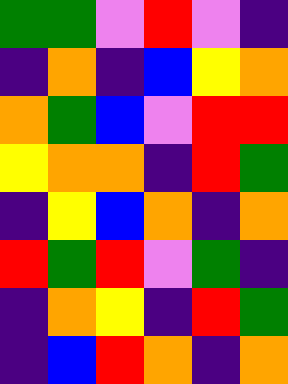[["green", "green", "violet", "red", "violet", "indigo"], ["indigo", "orange", "indigo", "blue", "yellow", "orange"], ["orange", "green", "blue", "violet", "red", "red"], ["yellow", "orange", "orange", "indigo", "red", "green"], ["indigo", "yellow", "blue", "orange", "indigo", "orange"], ["red", "green", "red", "violet", "green", "indigo"], ["indigo", "orange", "yellow", "indigo", "red", "green"], ["indigo", "blue", "red", "orange", "indigo", "orange"]]